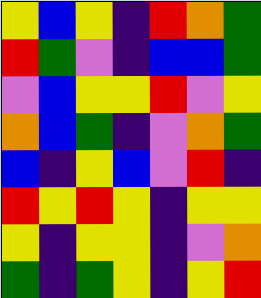[["yellow", "blue", "yellow", "indigo", "red", "orange", "green"], ["red", "green", "violet", "indigo", "blue", "blue", "green"], ["violet", "blue", "yellow", "yellow", "red", "violet", "yellow"], ["orange", "blue", "green", "indigo", "violet", "orange", "green"], ["blue", "indigo", "yellow", "blue", "violet", "red", "indigo"], ["red", "yellow", "red", "yellow", "indigo", "yellow", "yellow"], ["yellow", "indigo", "yellow", "yellow", "indigo", "violet", "orange"], ["green", "indigo", "green", "yellow", "indigo", "yellow", "red"]]